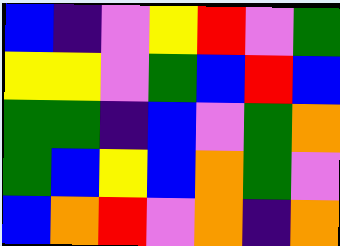[["blue", "indigo", "violet", "yellow", "red", "violet", "green"], ["yellow", "yellow", "violet", "green", "blue", "red", "blue"], ["green", "green", "indigo", "blue", "violet", "green", "orange"], ["green", "blue", "yellow", "blue", "orange", "green", "violet"], ["blue", "orange", "red", "violet", "orange", "indigo", "orange"]]